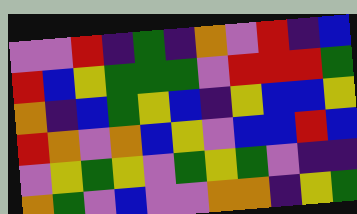[["violet", "violet", "red", "indigo", "green", "indigo", "orange", "violet", "red", "indigo", "blue"], ["red", "blue", "yellow", "green", "green", "green", "violet", "red", "red", "red", "green"], ["orange", "indigo", "blue", "green", "yellow", "blue", "indigo", "yellow", "blue", "blue", "yellow"], ["red", "orange", "violet", "orange", "blue", "yellow", "violet", "blue", "blue", "red", "blue"], ["violet", "yellow", "green", "yellow", "violet", "green", "yellow", "green", "violet", "indigo", "indigo"], ["orange", "green", "violet", "blue", "violet", "violet", "orange", "orange", "indigo", "yellow", "green"]]